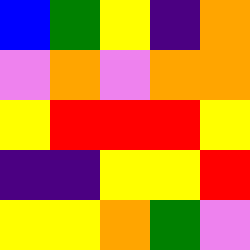[["blue", "green", "yellow", "indigo", "orange"], ["violet", "orange", "violet", "orange", "orange"], ["yellow", "red", "red", "red", "yellow"], ["indigo", "indigo", "yellow", "yellow", "red"], ["yellow", "yellow", "orange", "green", "violet"]]